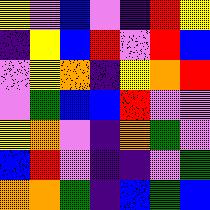[["yellow", "violet", "blue", "violet", "indigo", "red", "yellow"], ["indigo", "yellow", "blue", "red", "violet", "red", "blue"], ["violet", "yellow", "orange", "indigo", "yellow", "orange", "red"], ["violet", "green", "blue", "blue", "red", "violet", "violet"], ["yellow", "orange", "violet", "indigo", "orange", "green", "violet"], ["blue", "red", "violet", "indigo", "indigo", "violet", "green"], ["orange", "orange", "green", "indigo", "blue", "green", "blue"]]